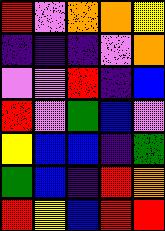[["red", "violet", "orange", "orange", "yellow"], ["indigo", "indigo", "indigo", "violet", "orange"], ["violet", "violet", "red", "indigo", "blue"], ["red", "violet", "green", "blue", "violet"], ["yellow", "blue", "blue", "indigo", "green"], ["green", "blue", "indigo", "red", "orange"], ["red", "yellow", "blue", "red", "red"]]